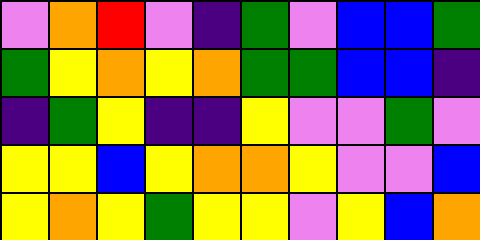[["violet", "orange", "red", "violet", "indigo", "green", "violet", "blue", "blue", "green"], ["green", "yellow", "orange", "yellow", "orange", "green", "green", "blue", "blue", "indigo"], ["indigo", "green", "yellow", "indigo", "indigo", "yellow", "violet", "violet", "green", "violet"], ["yellow", "yellow", "blue", "yellow", "orange", "orange", "yellow", "violet", "violet", "blue"], ["yellow", "orange", "yellow", "green", "yellow", "yellow", "violet", "yellow", "blue", "orange"]]